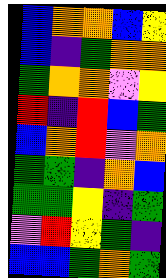[["blue", "orange", "orange", "blue", "yellow"], ["blue", "indigo", "green", "orange", "orange"], ["green", "orange", "orange", "violet", "yellow"], ["red", "indigo", "red", "blue", "green"], ["blue", "orange", "red", "violet", "orange"], ["green", "green", "indigo", "orange", "blue"], ["green", "green", "yellow", "indigo", "green"], ["violet", "red", "yellow", "green", "indigo"], ["blue", "blue", "green", "orange", "green"]]